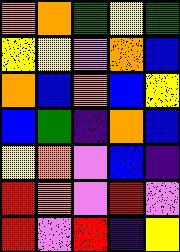[["orange", "orange", "green", "yellow", "green"], ["yellow", "yellow", "violet", "orange", "blue"], ["orange", "blue", "orange", "blue", "yellow"], ["blue", "green", "indigo", "orange", "blue"], ["yellow", "orange", "violet", "blue", "indigo"], ["red", "orange", "violet", "red", "violet"], ["red", "violet", "red", "indigo", "yellow"]]